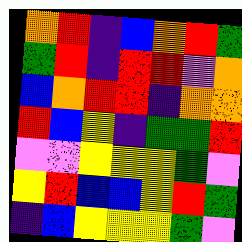[["orange", "red", "indigo", "blue", "orange", "red", "green"], ["green", "red", "indigo", "red", "red", "violet", "orange"], ["blue", "orange", "red", "red", "indigo", "orange", "orange"], ["red", "blue", "yellow", "indigo", "green", "green", "red"], ["violet", "violet", "yellow", "yellow", "yellow", "green", "violet"], ["yellow", "red", "blue", "blue", "yellow", "red", "green"], ["indigo", "blue", "yellow", "yellow", "yellow", "green", "violet"]]